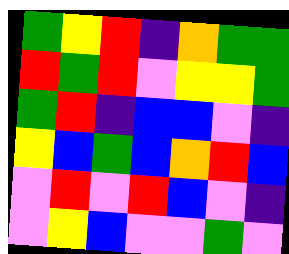[["green", "yellow", "red", "indigo", "orange", "green", "green"], ["red", "green", "red", "violet", "yellow", "yellow", "green"], ["green", "red", "indigo", "blue", "blue", "violet", "indigo"], ["yellow", "blue", "green", "blue", "orange", "red", "blue"], ["violet", "red", "violet", "red", "blue", "violet", "indigo"], ["violet", "yellow", "blue", "violet", "violet", "green", "violet"]]